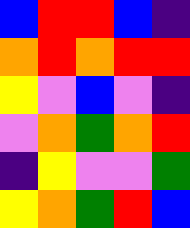[["blue", "red", "red", "blue", "indigo"], ["orange", "red", "orange", "red", "red"], ["yellow", "violet", "blue", "violet", "indigo"], ["violet", "orange", "green", "orange", "red"], ["indigo", "yellow", "violet", "violet", "green"], ["yellow", "orange", "green", "red", "blue"]]